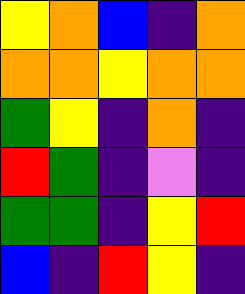[["yellow", "orange", "blue", "indigo", "orange"], ["orange", "orange", "yellow", "orange", "orange"], ["green", "yellow", "indigo", "orange", "indigo"], ["red", "green", "indigo", "violet", "indigo"], ["green", "green", "indigo", "yellow", "red"], ["blue", "indigo", "red", "yellow", "indigo"]]